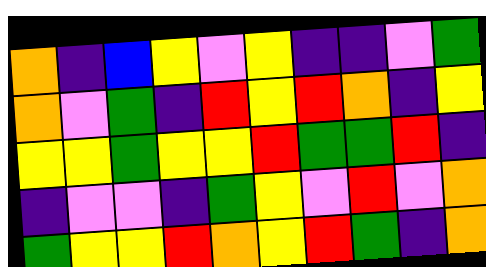[["orange", "indigo", "blue", "yellow", "violet", "yellow", "indigo", "indigo", "violet", "green"], ["orange", "violet", "green", "indigo", "red", "yellow", "red", "orange", "indigo", "yellow"], ["yellow", "yellow", "green", "yellow", "yellow", "red", "green", "green", "red", "indigo"], ["indigo", "violet", "violet", "indigo", "green", "yellow", "violet", "red", "violet", "orange"], ["green", "yellow", "yellow", "red", "orange", "yellow", "red", "green", "indigo", "orange"]]